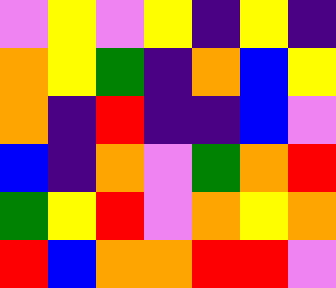[["violet", "yellow", "violet", "yellow", "indigo", "yellow", "indigo"], ["orange", "yellow", "green", "indigo", "orange", "blue", "yellow"], ["orange", "indigo", "red", "indigo", "indigo", "blue", "violet"], ["blue", "indigo", "orange", "violet", "green", "orange", "red"], ["green", "yellow", "red", "violet", "orange", "yellow", "orange"], ["red", "blue", "orange", "orange", "red", "red", "violet"]]